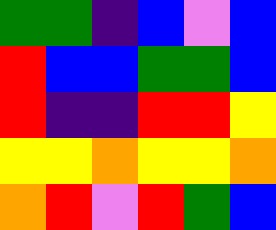[["green", "green", "indigo", "blue", "violet", "blue"], ["red", "blue", "blue", "green", "green", "blue"], ["red", "indigo", "indigo", "red", "red", "yellow"], ["yellow", "yellow", "orange", "yellow", "yellow", "orange"], ["orange", "red", "violet", "red", "green", "blue"]]